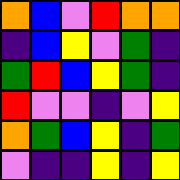[["orange", "blue", "violet", "red", "orange", "orange"], ["indigo", "blue", "yellow", "violet", "green", "indigo"], ["green", "red", "blue", "yellow", "green", "indigo"], ["red", "violet", "violet", "indigo", "violet", "yellow"], ["orange", "green", "blue", "yellow", "indigo", "green"], ["violet", "indigo", "indigo", "yellow", "indigo", "yellow"]]